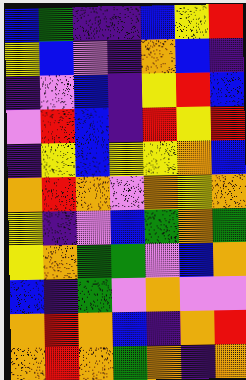[["blue", "green", "indigo", "indigo", "blue", "yellow", "red"], ["yellow", "blue", "violet", "indigo", "orange", "blue", "indigo"], ["indigo", "violet", "blue", "indigo", "yellow", "red", "blue"], ["violet", "red", "blue", "indigo", "red", "yellow", "red"], ["indigo", "yellow", "blue", "yellow", "yellow", "orange", "blue"], ["orange", "red", "orange", "violet", "orange", "yellow", "orange"], ["yellow", "indigo", "violet", "blue", "green", "orange", "green"], ["yellow", "orange", "green", "green", "violet", "blue", "orange"], ["blue", "indigo", "green", "violet", "orange", "violet", "violet"], ["orange", "red", "orange", "blue", "indigo", "orange", "red"], ["orange", "red", "orange", "green", "orange", "indigo", "orange"]]